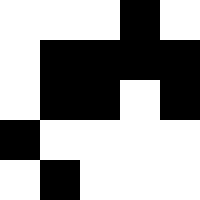[["white", "white", "white", "black", "white"], ["white", "black", "black", "black", "black"], ["white", "black", "black", "white", "black"], ["black", "white", "white", "white", "white"], ["white", "black", "white", "white", "white"]]